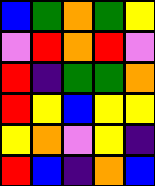[["blue", "green", "orange", "green", "yellow"], ["violet", "red", "orange", "red", "violet"], ["red", "indigo", "green", "green", "orange"], ["red", "yellow", "blue", "yellow", "yellow"], ["yellow", "orange", "violet", "yellow", "indigo"], ["red", "blue", "indigo", "orange", "blue"]]